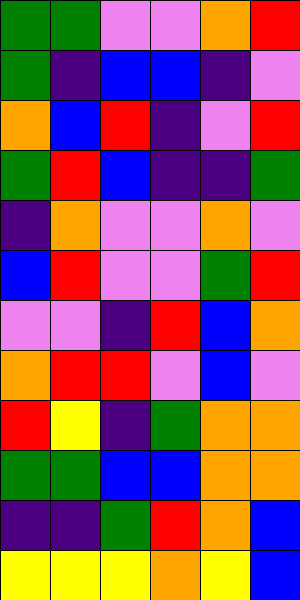[["green", "green", "violet", "violet", "orange", "red"], ["green", "indigo", "blue", "blue", "indigo", "violet"], ["orange", "blue", "red", "indigo", "violet", "red"], ["green", "red", "blue", "indigo", "indigo", "green"], ["indigo", "orange", "violet", "violet", "orange", "violet"], ["blue", "red", "violet", "violet", "green", "red"], ["violet", "violet", "indigo", "red", "blue", "orange"], ["orange", "red", "red", "violet", "blue", "violet"], ["red", "yellow", "indigo", "green", "orange", "orange"], ["green", "green", "blue", "blue", "orange", "orange"], ["indigo", "indigo", "green", "red", "orange", "blue"], ["yellow", "yellow", "yellow", "orange", "yellow", "blue"]]